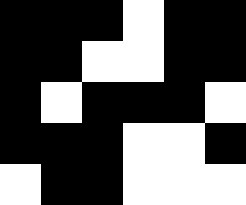[["black", "black", "black", "white", "black", "black"], ["black", "black", "white", "white", "black", "black"], ["black", "white", "black", "black", "black", "white"], ["black", "black", "black", "white", "white", "black"], ["white", "black", "black", "white", "white", "white"]]